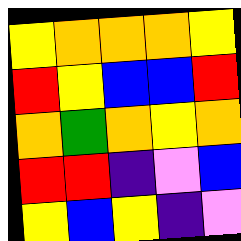[["yellow", "orange", "orange", "orange", "yellow"], ["red", "yellow", "blue", "blue", "red"], ["orange", "green", "orange", "yellow", "orange"], ["red", "red", "indigo", "violet", "blue"], ["yellow", "blue", "yellow", "indigo", "violet"]]